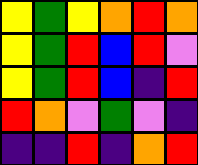[["yellow", "green", "yellow", "orange", "red", "orange"], ["yellow", "green", "red", "blue", "red", "violet"], ["yellow", "green", "red", "blue", "indigo", "red"], ["red", "orange", "violet", "green", "violet", "indigo"], ["indigo", "indigo", "red", "indigo", "orange", "red"]]